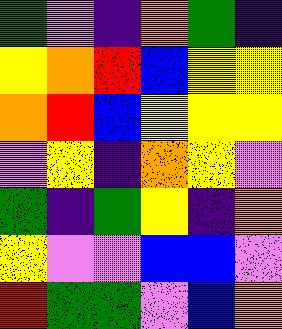[["green", "violet", "indigo", "orange", "green", "indigo"], ["yellow", "orange", "red", "blue", "yellow", "yellow"], ["orange", "red", "blue", "yellow", "yellow", "yellow"], ["violet", "yellow", "indigo", "orange", "yellow", "violet"], ["green", "indigo", "green", "yellow", "indigo", "orange"], ["yellow", "violet", "violet", "blue", "blue", "violet"], ["red", "green", "green", "violet", "blue", "orange"]]